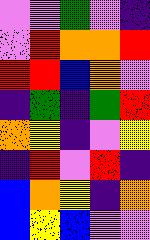[["violet", "violet", "green", "violet", "indigo"], ["violet", "red", "orange", "orange", "red"], ["red", "red", "blue", "orange", "violet"], ["indigo", "green", "indigo", "green", "red"], ["orange", "yellow", "indigo", "violet", "yellow"], ["indigo", "red", "violet", "red", "indigo"], ["blue", "orange", "yellow", "indigo", "orange"], ["blue", "yellow", "blue", "violet", "violet"]]